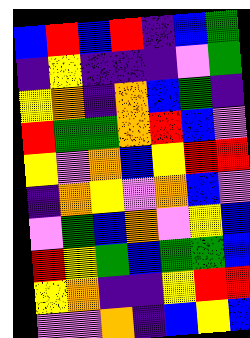[["blue", "red", "blue", "red", "indigo", "blue", "green"], ["indigo", "yellow", "indigo", "indigo", "indigo", "violet", "green"], ["yellow", "orange", "indigo", "orange", "blue", "green", "indigo"], ["red", "green", "green", "orange", "red", "blue", "violet"], ["yellow", "violet", "orange", "blue", "yellow", "red", "red"], ["indigo", "orange", "yellow", "violet", "orange", "blue", "violet"], ["violet", "green", "blue", "orange", "violet", "yellow", "blue"], ["red", "yellow", "green", "blue", "green", "green", "blue"], ["yellow", "orange", "indigo", "indigo", "yellow", "red", "red"], ["violet", "violet", "orange", "indigo", "blue", "yellow", "blue"]]